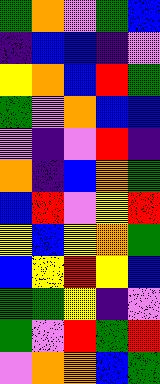[["green", "orange", "violet", "green", "blue"], ["indigo", "blue", "blue", "indigo", "violet"], ["yellow", "orange", "blue", "red", "green"], ["green", "violet", "orange", "blue", "blue"], ["violet", "indigo", "violet", "red", "indigo"], ["orange", "indigo", "blue", "orange", "green"], ["blue", "red", "violet", "yellow", "red"], ["yellow", "blue", "yellow", "orange", "green"], ["blue", "yellow", "red", "yellow", "blue"], ["green", "green", "yellow", "indigo", "violet"], ["green", "violet", "red", "green", "red"], ["violet", "orange", "orange", "blue", "green"]]